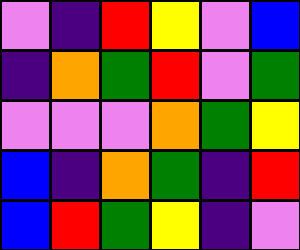[["violet", "indigo", "red", "yellow", "violet", "blue"], ["indigo", "orange", "green", "red", "violet", "green"], ["violet", "violet", "violet", "orange", "green", "yellow"], ["blue", "indigo", "orange", "green", "indigo", "red"], ["blue", "red", "green", "yellow", "indigo", "violet"]]